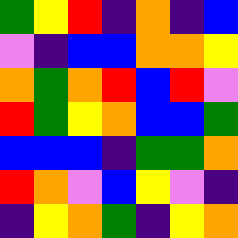[["green", "yellow", "red", "indigo", "orange", "indigo", "blue"], ["violet", "indigo", "blue", "blue", "orange", "orange", "yellow"], ["orange", "green", "orange", "red", "blue", "red", "violet"], ["red", "green", "yellow", "orange", "blue", "blue", "green"], ["blue", "blue", "blue", "indigo", "green", "green", "orange"], ["red", "orange", "violet", "blue", "yellow", "violet", "indigo"], ["indigo", "yellow", "orange", "green", "indigo", "yellow", "orange"]]